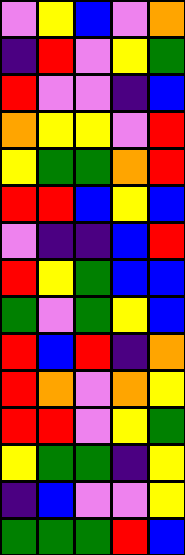[["violet", "yellow", "blue", "violet", "orange"], ["indigo", "red", "violet", "yellow", "green"], ["red", "violet", "violet", "indigo", "blue"], ["orange", "yellow", "yellow", "violet", "red"], ["yellow", "green", "green", "orange", "red"], ["red", "red", "blue", "yellow", "blue"], ["violet", "indigo", "indigo", "blue", "red"], ["red", "yellow", "green", "blue", "blue"], ["green", "violet", "green", "yellow", "blue"], ["red", "blue", "red", "indigo", "orange"], ["red", "orange", "violet", "orange", "yellow"], ["red", "red", "violet", "yellow", "green"], ["yellow", "green", "green", "indigo", "yellow"], ["indigo", "blue", "violet", "violet", "yellow"], ["green", "green", "green", "red", "blue"]]